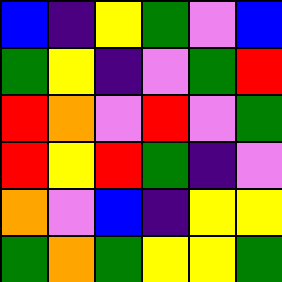[["blue", "indigo", "yellow", "green", "violet", "blue"], ["green", "yellow", "indigo", "violet", "green", "red"], ["red", "orange", "violet", "red", "violet", "green"], ["red", "yellow", "red", "green", "indigo", "violet"], ["orange", "violet", "blue", "indigo", "yellow", "yellow"], ["green", "orange", "green", "yellow", "yellow", "green"]]